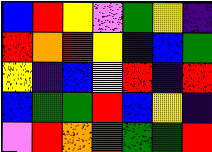[["blue", "red", "yellow", "violet", "green", "yellow", "indigo"], ["red", "orange", "red", "yellow", "indigo", "blue", "green"], ["yellow", "indigo", "blue", "yellow", "red", "indigo", "red"], ["blue", "green", "green", "red", "blue", "yellow", "indigo"], ["violet", "red", "orange", "red", "green", "green", "red"]]